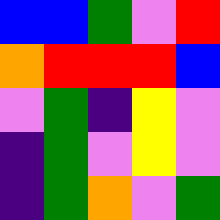[["blue", "blue", "green", "violet", "red"], ["orange", "red", "red", "red", "blue"], ["violet", "green", "indigo", "yellow", "violet"], ["indigo", "green", "violet", "yellow", "violet"], ["indigo", "green", "orange", "violet", "green"]]